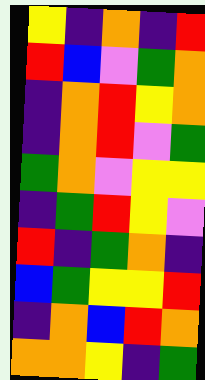[["yellow", "indigo", "orange", "indigo", "red"], ["red", "blue", "violet", "green", "orange"], ["indigo", "orange", "red", "yellow", "orange"], ["indigo", "orange", "red", "violet", "green"], ["green", "orange", "violet", "yellow", "yellow"], ["indigo", "green", "red", "yellow", "violet"], ["red", "indigo", "green", "orange", "indigo"], ["blue", "green", "yellow", "yellow", "red"], ["indigo", "orange", "blue", "red", "orange"], ["orange", "orange", "yellow", "indigo", "green"]]